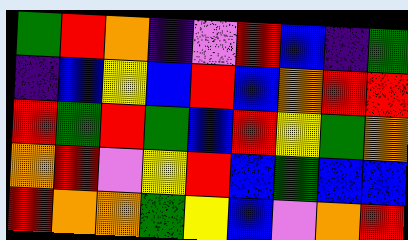[["green", "red", "orange", "indigo", "violet", "red", "blue", "indigo", "green"], ["indigo", "blue", "yellow", "blue", "red", "blue", "orange", "red", "red"], ["red", "green", "red", "green", "blue", "red", "yellow", "green", "orange"], ["orange", "red", "violet", "yellow", "red", "blue", "green", "blue", "blue"], ["red", "orange", "orange", "green", "yellow", "blue", "violet", "orange", "red"]]